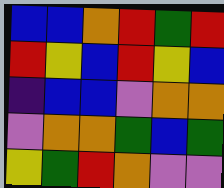[["blue", "blue", "orange", "red", "green", "red"], ["red", "yellow", "blue", "red", "yellow", "blue"], ["indigo", "blue", "blue", "violet", "orange", "orange"], ["violet", "orange", "orange", "green", "blue", "green"], ["yellow", "green", "red", "orange", "violet", "violet"]]